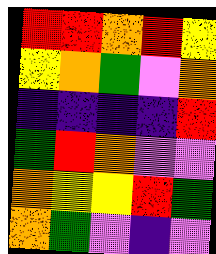[["red", "red", "orange", "red", "yellow"], ["yellow", "orange", "green", "violet", "orange"], ["indigo", "indigo", "indigo", "indigo", "red"], ["green", "red", "orange", "violet", "violet"], ["orange", "yellow", "yellow", "red", "green"], ["orange", "green", "violet", "indigo", "violet"]]